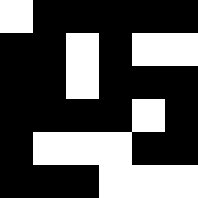[["white", "black", "black", "black", "black", "black"], ["black", "black", "white", "black", "white", "white"], ["black", "black", "white", "black", "black", "black"], ["black", "black", "black", "black", "white", "black"], ["black", "white", "white", "white", "black", "black"], ["black", "black", "black", "white", "white", "white"]]